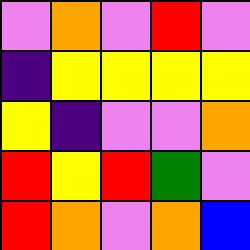[["violet", "orange", "violet", "red", "violet"], ["indigo", "yellow", "yellow", "yellow", "yellow"], ["yellow", "indigo", "violet", "violet", "orange"], ["red", "yellow", "red", "green", "violet"], ["red", "orange", "violet", "orange", "blue"]]